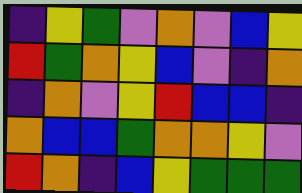[["indigo", "yellow", "green", "violet", "orange", "violet", "blue", "yellow"], ["red", "green", "orange", "yellow", "blue", "violet", "indigo", "orange"], ["indigo", "orange", "violet", "yellow", "red", "blue", "blue", "indigo"], ["orange", "blue", "blue", "green", "orange", "orange", "yellow", "violet"], ["red", "orange", "indigo", "blue", "yellow", "green", "green", "green"]]